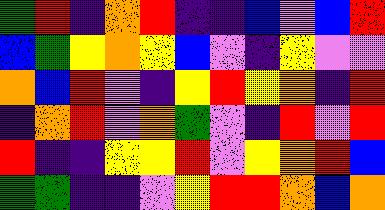[["green", "red", "indigo", "orange", "red", "indigo", "indigo", "blue", "violet", "blue", "red"], ["blue", "green", "yellow", "orange", "yellow", "blue", "violet", "indigo", "yellow", "violet", "violet"], ["orange", "blue", "red", "violet", "indigo", "yellow", "red", "yellow", "orange", "indigo", "red"], ["indigo", "orange", "red", "violet", "orange", "green", "violet", "indigo", "red", "violet", "red"], ["red", "indigo", "indigo", "yellow", "yellow", "red", "violet", "yellow", "orange", "red", "blue"], ["green", "green", "indigo", "indigo", "violet", "yellow", "red", "red", "orange", "blue", "orange"]]